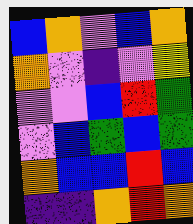[["blue", "orange", "violet", "blue", "orange"], ["orange", "violet", "indigo", "violet", "yellow"], ["violet", "violet", "blue", "red", "green"], ["violet", "blue", "green", "blue", "green"], ["orange", "blue", "blue", "red", "blue"], ["indigo", "indigo", "orange", "red", "orange"]]